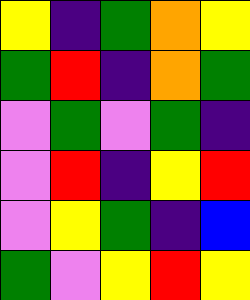[["yellow", "indigo", "green", "orange", "yellow"], ["green", "red", "indigo", "orange", "green"], ["violet", "green", "violet", "green", "indigo"], ["violet", "red", "indigo", "yellow", "red"], ["violet", "yellow", "green", "indigo", "blue"], ["green", "violet", "yellow", "red", "yellow"]]